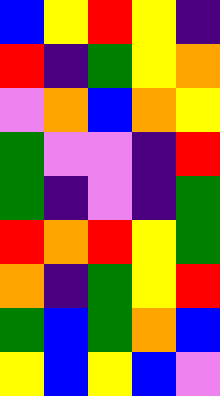[["blue", "yellow", "red", "yellow", "indigo"], ["red", "indigo", "green", "yellow", "orange"], ["violet", "orange", "blue", "orange", "yellow"], ["green", "violet", "violet", "indigo", "red"], ["green", "indigo", "violet", "indigo", "green"], ["red", "orange", "red", "yellow", "green"], ["orange", "indigo", "green", "yellow", "red"], ["green", "blue", "green", "orange", "blue"], ["yellow", "blue", "yellow", "blue", "violet"]]